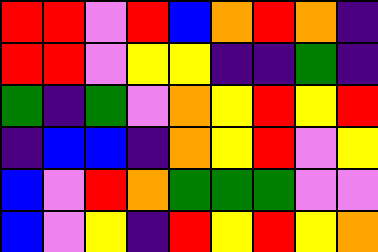[["red", "red", "violet", "red", "blue", "orange", "red", "orange", "indigo"], ["red", "red", "violet", "yellow", "yellow", "indigo", "indigo", "green", "indigo"], ["green", "indigo", "green", "violet", "orange", "yellow", "red", "yellow", "red"], ["indigo", "blue", "blue", "indigo", "orange", "yellow", "red", "violet", "yellow"], ["blue", "violet", "red", "orange", "green", "green", "green", "violet", "violet"], ["blue", "violet", "yellow", "indigo", "red", "yellow", "red", "yellow", "orange"]]